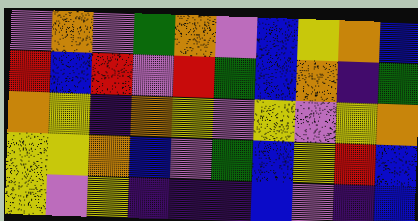[["violet", "orange", "violet", "green", "orange", "violet", "blue", "yellow", "orange", "blue"], ["red", "blue", "red", "violet", "red", "green", "blue", "orange", "indigo", "green"], ["orange", "yellow", "indigo", "orange", "yellow", "violet", "yellow", "violet", "yellow", "orange"], ["yellow", "yellow", "orange", "blue", "violet", "green", "blue", "yellow", "red", "blue"], ["yellow", "violet", "yellow", "indigo", "indigo", "indigo", "blue", "violet", "indigo", "blue"]]